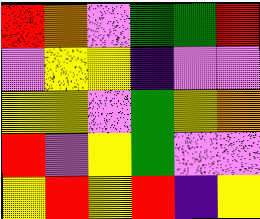[["red", "orange", "violet", "green", "green", "red"], ["violet", "yellow", "yellow", "indigo", "violet", "violet"], ["yellow", "yellow", "violet", "green", "yellow", "orange"], ["red", "violet", "yellow", "green", "violet", "violet"], ["yellow", "red", "yellow", "red", "indigo", "yellow"]]